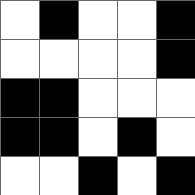[["white", "black", "white", "white", "black"], ["white", "white", "white", "white", "black"], ["black", "black", "white", "white", "white"], ["black", "black", "white", "black", "white"], ["white", "white", "black", "white", "black"]]